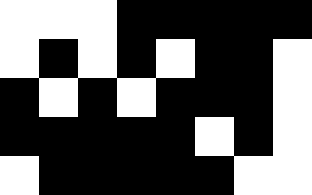[["white", "white", "white", "black", "black", "black", "black", "black"], ["white", "black", "white", "black", "white", "black", "black", "white"], ["black", "white", "black", "white", "black", "black", "black", "white"], ["black", "black", "black", "black", "black", "white", "black", "white"], ["white", "black", "black", "black", "black", "black", "white", "white"]]